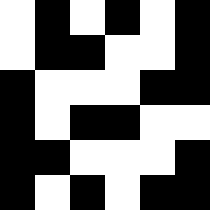[["white", "black", "white", "black", "white", "black"], ["white", "black", "black", "white", "white", "black"], ["black", "white", "white", "white", "black", "black"], ["black", "white", "black", "black", "white", "white"], ["black", "black", "white", "white", "white", "black"], ["black", "white", "black", "white", "black", "black"]]